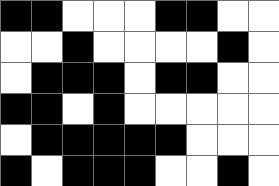[["black", "black", "white", "white", "white", "black", "black", "white", "white"], ["white", "white", "black", "white", "white", "white", "white", "black", "white"], ["white", "black", "black", "black", "white", "black", "black", "white", "white"], ["black", "black", "white", "black", "white", "white", "white", "white", "white"], ["white", "black", "black", "black", "black", "black", "white", "white", "white"], ["black", "white", "black", "black", "black", "white", "white", "black", "white"]]